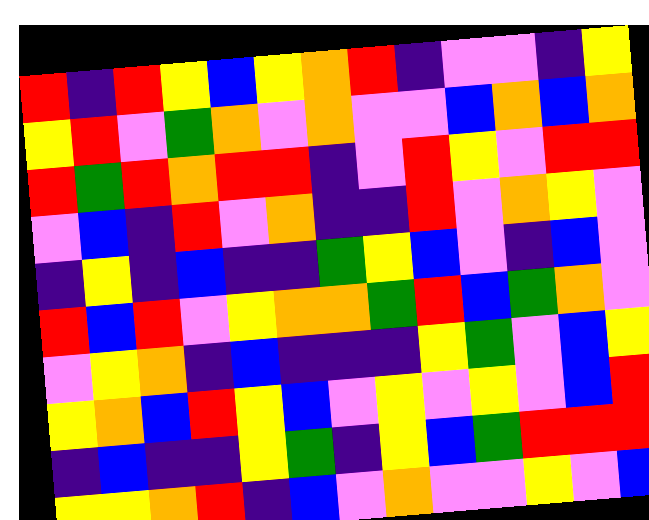[["red", "indigo", "red", "yellow", "blue", "yellow", "orange", "red", "indigo", "violet", "violet", "indigo", "yellow"], ["yellow", "red", "violet", "green", "orange", "violet", "orange", "violet", "violet", "blue", "orange", "blue", "orange"], ["red", "green", "red", "orange", "red", "red", "indigo", "violet", "red", "yellow", "violet", "red", "red"], ["violet", "blue", "indigo", "red", "violet", "orange", "indigo", "indigo", "red", "violet", "orange", "yellow", "violet"], ["indigo", "yellow", "indigo", "blue", "indigo", "indigo", "green", "yellow", "blue", "violet", "indigo", "blue", "violet"], ["red", "blue", "red", "violet", "yellow", "orange", "orange", "green", "red", "blue", "green", "orange", "violet"], ["violet", "yellow", "orange", "indigo", "blue", "indigo", "indigo", "indigo", "yellow", "green", "violet", "blue", "yellow"], ["yellow", "orange", "blue", "red", "yellow", "blue", "violet", "yellow", "violet", "yellow", "violet", "blue", "red"], ["indigo", "blue", "indigo", "indigo", "yellow", "green", "indigo", "yellow", "blue", "green", "red", "red", "red"], ["yellow", "yellow", "orange", "red", "indigo", "blue", "violet", "orange", "violet", "violet", "yellow", "violet", "blue"]]